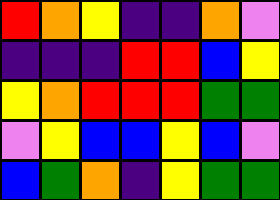[["red", "orange", "yellow", "indigo", "indigo", "orange", "violet"], ["indigo", "indigo", "indigo", "red", "red", "blue", "yellow"], ["yellow", "orange", "red", "red", "red", "green", "green"], ["violet", "yellow", "blue", "blue", "yellow", "blue", "violet"], ["blue", "green", "orange", "indigo", "yellow", "green", "green"]]